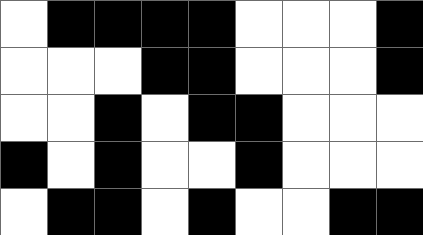[["white", "black", "black", "black", "black", "white", "white", "white", "black"], ["white", "white", "white", "black", "black", "white", "white", "white", "black"], ["white", "white", "black", "white", "black", "black", "white", "white", "white"], ["black", "white", "black", "white", "white", "black", "white", "white", "white"], ["white", "black", "black", "white", "black", "white", "white", "black", "black"]]